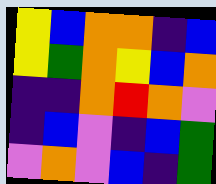[["yellow", "blue", "orange", "orange", "indigo", "blue"], ["yellow", "green", "orange", "yellow", "blue", "orange"], ["indigo", "indigo", "orange", "red", "orange", "violet"], ["indigo", "blue", "violet", "indigo", "blue", "green"], ["violet", "orange", "violet", "blue", "indigo", "green"]]